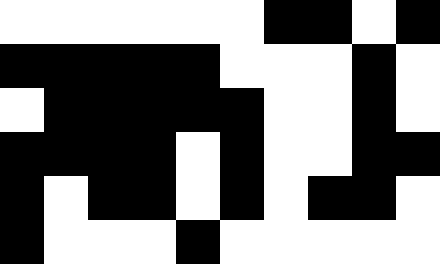[["white", "white", "white", "white", "white", "white", "black", "black", "white", "black"], ["black", "black", "black", "black", "black", "white", "white", "white", "black", "white"], ["white", "black", "black", "black", "black", "black", "white", "white", "black", "white"], ["black", "black", "black", "black", "white", "black", "white", "white", "black", "black"], ["black", "white", "black", "black", "white", "black", "white", "black", "black", "white"], ["black", "white", "white", "white", "black", "white", "white", "white", "white", "white"]]